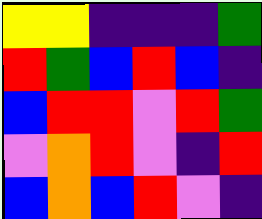[["yellow", "yellow", "indigo", "indigo", "indigo", "green"], ["red", "green", "blue", "red", "blue", "indigo"], ["blue", "red", "red", "violet", "red", "green"], ["violet", "orange", "red", "violet", "indigo", "red"], ["blue", "orange", "blue", "red", "violet", "indigo"]]